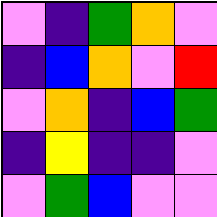[["violet", "indigo", "green", "orange", "violet"], ["indigo", "blue", "orange", "violet", "red"], ["violet", "orange", "indigo", "blue", "green"], ["indigo", "yellow", "indigo", "indigo", "violet"], ["violet", "green", "blue", "violet", "violet"]]